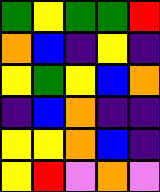[["green", "yellow", "green", "green", "red"], ["orange", "blue", "indigo", "yellow", "indigo"], ["yellow", "green", "yellow", "blue", "orange"], ["indigo", "blue", "orange", "indigo", "indigo"], ["yellow", "yellow", "orange", "blue", "indigo"], ["yellow", "red", "violet", "orange", "violet"]]